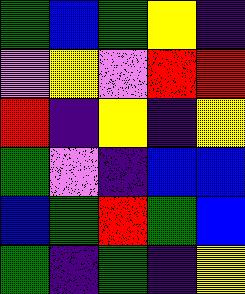[["green", "blue", "green", "yellow", "indigo"], ["violet", "yellow", "violet", "red", "red"], ["red", "indigo", "yellow", "indigo", "yellow"], ["green", "violet", "indigo", "blue", "blue"], ["blue", "green", "red", "green", "blue"], ["green", "indigo", "green", "indigo", "yellow"]]